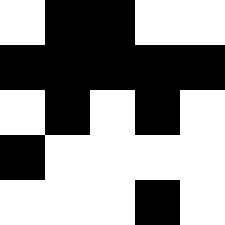[["white", "black", "black", "white", "white"], ["black", "black", "black", "black", "black"], ["white", "black", "white", "black", "white"], ["black", "white", "white", "white", "white"], ["white", "white", "white", "black", "white"]]